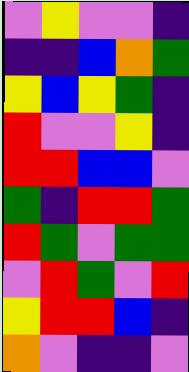[["violet", "yellow", "violet", "violet", "indigo"], ["indigo", "indigo", "blue", "orange", "green"], ["yellow", "blue", "yellow", "green", "indigo"], ["red", "violet", "violet", "yellow", "indigo"], ["red", "red", "blue", "blue", "violet"], ["green", "indigo", "red", "red", "green"], ["red", "green", "violet", "green", "green"], ["violet", "red", "green", "violet", "red"], ["yellow", "red", "red", "blue", "indigo"], ["orange", "violet", "indigo", "indigo", "violet"]]